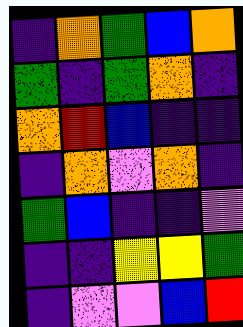[["indigo", "orange", "green", "blue", "orange"], ["green", "indigo", "green", "orange", "indigo"], ["orange", "red", "blue", "indigo", "indigo"], ["indigo", "orange", "violet", "orange", "indigo"], ["green", "blue", "indigo", "indigo", "violet"], ["indigo", "indigo", "yellow", "yellow", "green"], ["indigo", "violet", "violet", "blue", "red"]]